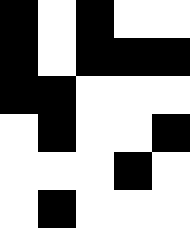[["black", "white", "black", "white", "white"], ["black", "white", "black", "black", "black"], ["black", "black", "white", "white", "white"], ["white", "black", "white", "white", "black"], ["white", "white", "white", "black", "white"], ["white", "black", "white", "white", "white"]]